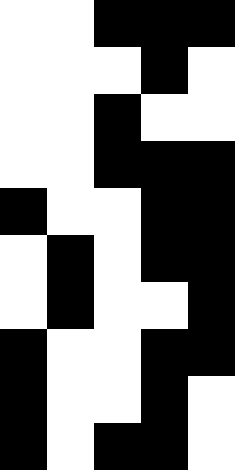[["white", "white", "black", "black", "black"], ["white", "white", "white", "black", "white"], ["white", "white", "black", "white", "white"], ["white", "white", "black", "black", "black"], ["black", "white", "white", "black", "black"], ["white", "black", "white", "black", "black"], ["white", "black", "white", "white", "black"], ["black", "white", "white", "black", "black"], ["black", "white", "white", "black", "white"], ["black", "white", "black", "black", "white"]]